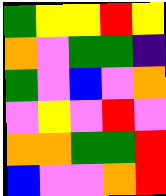[["green", "yellow", "yellow", "red", "yellow"], ["orange", "violet", "green", "green", "indigo"], ["green", "violet", "blue", "violet", "orange"], ["violet", "yellow", "violet", "red", "violet"], ["orange", "orange", "green", "green", "red"], ["blue", "violet", "violet", "orange", "red"]]